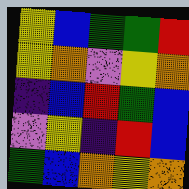[["yellow", "blue", "green", "green", "red"], ["yellow", "orange", "violet", "yellow", "orange"], ["indigo", "blue", "red", "green", "blue"], ["violet", "yellow", "indigo", "red", "blue"], ["green", "blue", "orange", "yellow", "orange"]]